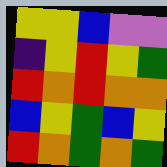[["yellow", "yellow", "blue", "violet", "violet"], ["indigo", "yellow", "red", "yellow", "green"], ["red", "orange", "red", "orange", "orange"], ["blue", "yellow", "green", "blue", "yellow"], ["red", "orange", "green", "orange", "green"]]